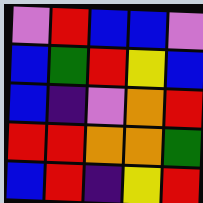[["violet", "red", "blue", "blue", "violet"], ["blue", "green", "red", "yellow", "blue"], ["blue", "indigo", "violet", "orange", "red"], ["red", "red", "orange", "orange", "green"], ["blue", "red", "indigo", "yellow", "red"]]